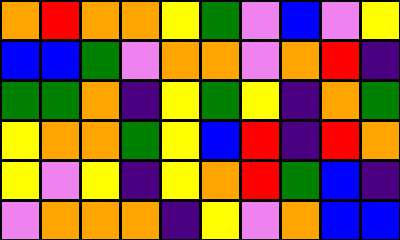[["orange", "red", "orange", "orange", "yellow", "green", "violet", "blue", "violet", "yellow"], ["blue", "blue", "green", "violet", "orange", "orange", "violet", "orange", "red", "indigo"], ["green", "green", "orange", "indigo", "yellow", "green", "yellow", "indigo", "orange", "green"], ["yellow", "orange", "orange", "green", "yellow", "blue", "red", "indigo", "red", "orange"], ["yellow", "violet", "yellow", "indigo", "yellow", "orange", "red", "green", "blue", "indigo"], ["violet", "orange", "orange", "orange", "indigo", "yellow", "violet", "orange", "blue", "blue"]]